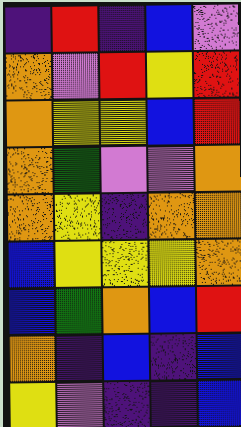[["indigo", "red", "indigo", "blue", "violet"], ["orange", "violet", "red", "yellow", "red"], ["orange", "yellow", "yellow", "blue", "red"], ["orange", "green", "violet", "violet", "orange"], ["orange", "yellow", "indigo", "orange", "orange"], ["blue", "yellow", "yellow", "yellow", "orange"], ["blue", "green", "orange", "blue", "red"], ["orange", "indigo", "blue", "indigo", "blue"], ["yellow", "violet", "indigo", "indigo", "blue"]]